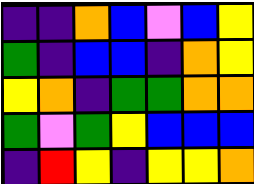[["indigo", "indigo", "orange", "blue", "violet", "blue", "yellow"], ["green", "indigo", "blue", "blue", "indigo", "orange", "yellow"], ["yellow", "orange", "indigo", "green", "green", "orange", "orange"], ["green", "violet", "green", "yellow", "blue", "blue", "blue"], ["indigo", "red", "yellow", "indigo", "yellow", "yellow", "orange"]]